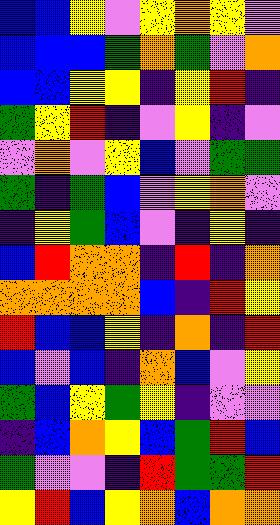[["blue", "blue", "yellow", "violet", "yellow", "orange", "yellow", "violet"], ["blue", "blue", "blue", "green", "orange", "green", "violet", "orange"], ["blue", "blue", "yellow", "yellow", "indigo", "yellow", "red", "indigo"], ["green", "yellow", "red", "indigo", "violet", "yellow", "indigo", "violet"], ["violet", "orange", "violet", "yellow", "blue", "violet", "green", "green"], ["green", "indigo", "green", "blue", "violet", "yellow", "orange", "violet"], ["indigo", "yellow", "green", "blue", "violet", "indigo", "yellow", "indigo"], ["blue", "red", "orange", "orange", "indigo", "red", "indigo", "orange"], ["orange", "orange", "orange", "orange", "blue", "indigo", "red", "yellow"], ["red", "blue", "blue", "yellow", "indigo", "orange", "indigo", "red"], ["blue", "violet", "blue", "indigo", "orange", "blue", "violet", "yellow"], ["green", "blue", "yellow", "green", "yellow", "indigo", "violet", "violet"], ["indigo", "blue", "orange", "yellow", "blue", "green", "red", "blue"], ["green", "violet", "violet", "indigo", "red", "green", "green", "red"], ["yellow", "red", "blue", "yellow", "orange", "blue", "orange", "orange"]]